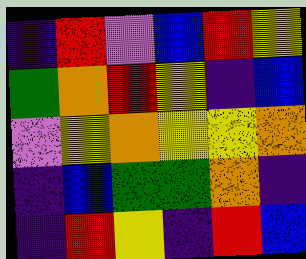[["indigo", "red", "violet", "blue", "red", "yellow"], ["green", "orange", "red", "yellow", "indigo", "blue"], ["violet", "yellow", "orange", "yellow", "yellow", "orange"], ["indigo", "blue", "green", "green", "orange", "indigo"], ["indigo", "red", "yellow", "indigo", "red", "blue"]]